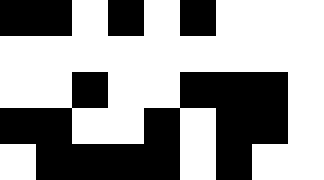[["black", "black", "white", "black", "white", "black", "white", "white", "white"], ["white", "white", "white", "white", "white", "white", "white", "white", "white"], ["white", "white", "black", "white", "white", "black", "black", "black", "white"], ["black", "black", "white", "white", "black", "white", "black", "black", "white"], ["white", "black", "black", "black", "black", "white", "black", "white", "white"]]